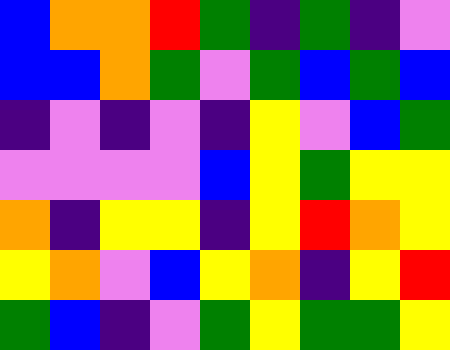[["blue", "orange", "orange", "red", "green", "indigo", "green", "indigo", "violet"], ["blue", "blue", "orange", "green", "violet", "green", "blue", "green", "blue"], ["indigo", "violet", "indigo", "violet", "indigo", "yellow", "violet", "blue", "green"], ["violet", "violet", "violet", "violet", "blue", "yellow", "green", "yellow", "yellow"], ["orange", "indigo", "yellow", "yellow", "indigo", "yellow", "red", "orange", "yellow"], ["yellow", "orange", "violet", "blue", "yellow", "orange", "indigo", "yellow", "red"], ["green", "blue", "indigo", "violet", "green", "yellow", "green", "green", "yellow"]]